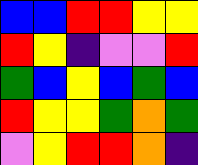[["blue", "blue", "red", "red", "yellow", "yellow"], ["red", "yellow", "indigo", "violet", "violet", "red"], ["green", "blue", "yellow", "blue", "green", "blue"], ["red", "yellow", "yellow", "green", "orange", "green"], ["violet", "yellow", "red", "red", "orange", "indigo"]]